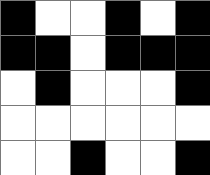[["black", "white", "white", "black", "white", "black"], ["black", "black", "white", "black", "black", "black"], ["white", "black", "white", "white", "white", "black"], ["white", "white", "white", "white", "white", "white"], ["white", "white", "black", "white", "white", "black"]]